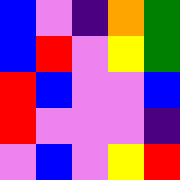[["blue", "violet", "indigo", "orange", "green"], ["blue", "red", "violet", "yellow", "green"], ["red", "blue", "violet", "violet", "blue"], ["red", "violet", "violet", "violet", "indigo"], ["violet", "blue", "violet", "yellow", "red"]]